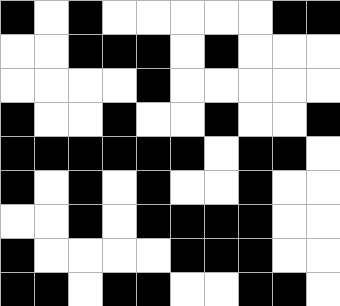[["black", "white", "black", "white", "white", "white", "white", "white", "black", "black"], ["white", "white", "black", "black", "black", "white", "black", "white", "white", "white"], ["white", "white", "white", "white", "black", "white", "white", "white", "white", "white"], ["black", "white", "white", "black", "white", "white", "black", "white", "white", "black"], ["black", "black", "black", "black", "black", "black", "white", "black", "black", "white"], ["black", "white", "black", "white", "black", "white", "white", "black", "white", "white"], ["white", "white", "black", "white", "black", "black", "black", "black", "white", "white"], ["black", "white", "white", "white", "white", "black", "black", "black", "white", "white"], ["black", "black", "white", "black", "black", "white", "white", "black", "black", "white"]]